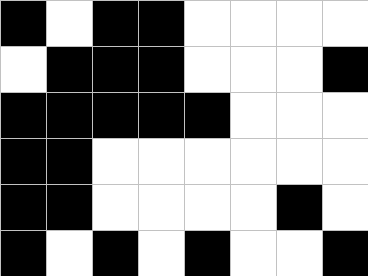[["black", "white", "black", "black", "white", "white", "white", "white"], ["white", "black", "black", "black", "white", "white", "white", "black"], ["black", "black", "black", "black", "black", "white", "white", "white"], ["black", "black", "white", "white", "white", "white", "white", "white"], ["black", "black", "white", "white", "white", "white", "black", "white"], ["black", "white", "black", "white", "black", "white", "white", "black"]]